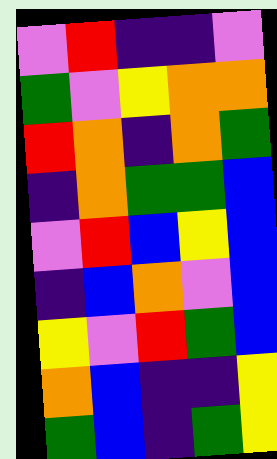[["violet", "red", "indigo", "indigo", "violet"], ["green", "violet", "yellow", "orange", "orange"], ["red", "orange", "indigo", "orange", "green"], ["indigo", "orange", "green", "green", "blue"], ["violet", "red", "blue", "yellow", "blue"], ["indigo", "blue", "orange", "violet", "blue"], ["yellow", "violet", "red", "green", "blue"], ["orange", "blue", "indigo", "indigo", "yellow"], ["green", "blue", "indigo", "green", "yellow"]]